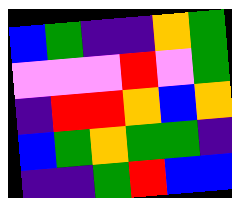[["blue", "green", "indigo", "indigo", "orange", "green"], ["violet", "violet", "violet", "red", "violet", "green"], ["indigo", "red", "red", "orange", "blue", "orange"], ["blue", "green", "orange", "green", "green", "indigo"], ["indigo", "indigo", "green", "red", "blue", "blue"]]